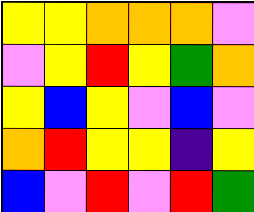[["yellow", "yellow", "orange", "orange", "orange", "violet"], ["violet", "yellow", "red", "yellow", "green", "orange"], ["yellow", "blue", "yellow", "violet", "blue", "violet"], ["orange", "red", "yellow", "yellow", "indigo", "yellow"], ["blue", "violet", "red", "violet", "red", "green"]]